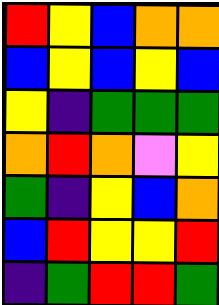[["red", "yellow", "blue", "orange", "orange"], ["blue", "yellow", "blue", "yellow", "blue"], ["yellow", "indigo", "green", "green", "green"], ["orange", "red", "orange", "violet", "yellow"], ["green", "indigo", "yellow", "blue", "orange"], ["blue", "red", "yellow", "yellow", "red"], ["indigo", "green", "red", "red", "green"]]